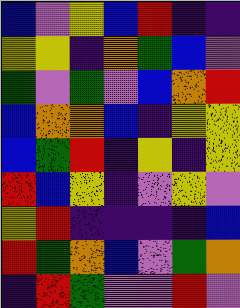[["blue", "violet", "yellow", "blue", "red", "indigo", "indigo"], ["yellow", "yellow", "indigo", "orange", "green", "blue", "violet"], ["green", "violet", "green", "violet", "blue", "orange", "red"], ["blue", "orange", "orange", "blue", "indigo", "yellow", "yellow"], ["blue", "green", "red", "indigo", "yellow", "indigo", "yellow"], ["red", "blue", "yellow", "indigo", "violet", "yellow", "violet"], ["yellow", "red", "indigo", "indigo", "indigo", "indigo", "blue"], ["red", "green", "orange", "blue", "violet", "green", "orange"], ["indigo", "red", "green", "violet", "violet", "red", "violet"]]